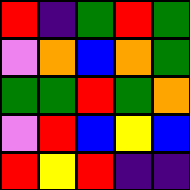[["red", "indigo", "green", "red", "green"], ["violet", "orange", "blue", "orange", "green"], ["green", "green", "red", "green", "orange"], ["violet", "red", "blue", "yellow", "blue"], ["red", "yellow", "red", "indigo", "indigo"]]